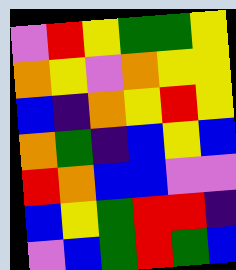[["violet", "red", "yellow", "green", "green", "yellow"], ["orange", "yellow", "violet", "orange", "yellow", "yellow"], ["blue", "indigo", "orange", "yellow", "red", "yellow"], ["orange", "green", "indigo", "blue", "yellow", "blue"], ["red", "orange", "blue", "blue", "violet", "violet"], ["blue", "yellow", "green", "red", "red", "indigo"], ["violet", "blue", "green", "red", "green", "blue"]]